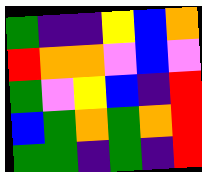[["green", "indigo", "indigo", "yellow", "blue", "orange"], ["red", "orange", "orange", "violet", "blue", "violet"], ["green", "violet", "yellow", "blue", "indigo", "red"], ["blue", "green", "orange", "green", "orange", "red"], ["green", "green", "indigo", "green", "indigo", "red"]]